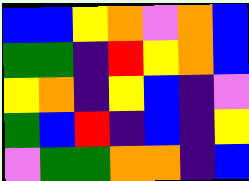[["blue", "blue", "yellow", "orange", "violet", "orange", "blue"], ["green", "green", "indigo", "red", "yellow", "orange", "blue"], ["yellow", "orange", "indigo", "yellow", "blue", "indigo", "violet"], ["green", "blue", "red", "indigo", "blue", "indigo", "yellow"], ["violet", "green", "green", "orange", "orange", "indigo", "blue"]]